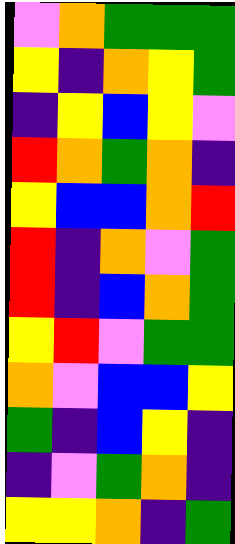[["violet", "orange", "green", "green", "green"], ["yellow", "indigo", "orange", "yellow", "green"], ["indigo", "yellow", "blue", "yellow", "violet"], ["red", "orange", "green", "orange", "indigo"], ["yellow", "blue", "blue", "orange", "red"], ["red", "indigo", "orange", "violet", "green"], ["red", "indigo", "blue", "orange", "green"], ["yellow", "red", "violet", "green", "green"], ["orange", "violet", "blue", "blue", "yellow"], ["green", "indigo", "blue", "yellow", "indigo"], ["indigo", "violet", "green", "orange", "indigo"], ["yellow", "yellow", "orange", "indigo", "green"]]